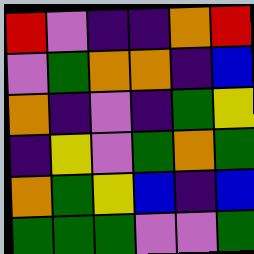[["red", "violet", "indigo", "indigo", "orange", "red"], ["violet", "green", "orange", "orange", "indigo", "blue"], ["orange", "indigo", "violet", "indigo", "green", "yellow"], ["indigo", "yellow", "violet", "green", "orange", "green"], ["orange", "green", "yellow", "blue", "indigo", "blue"], ["green", "green", "green", "violet", "violet", "green"]]